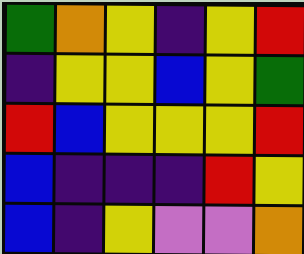[["green", "orange", "yellow", "indigo", "yellow", "red"], ["indigo", "yellow", "yellow", "blue", "yellow", "green"], ["red", "blue", "yellow", "yellow", "yellow", "red"], ["blue", "indigo", "indigo", "indigo", "red", "yellow"], ["blue", "indigo", "yellow", "violet", "violet", "orange"]]